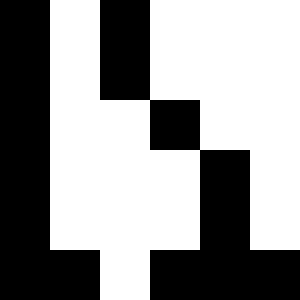[["black", "white", "black", "white", "white", "white"], ["black", "white", "black", "white", "white", "white"], ["black", "white", "white", "black", "white", "white"], ["black", "white", "white", "white", "black", "white"], ["black", "white", "white", "white", "black", "white"], ["black", "black", "white", "black", "black", "black"]]